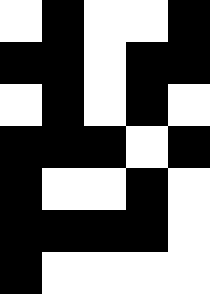[["white", "black", "white", "white", "black"], ["black", "black", "white", "black", "black"], ["white", "black", "white", "black", "white"], ["black", "black", "black", "white", "black"], ["black", "white", "white", "black", "white"], ["black", "black", "black", "black", "white"], ["black", "white", "white", "white", "white"]]